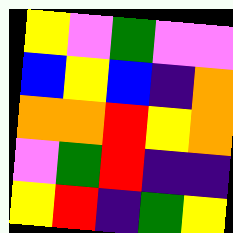[["yellow", "violet", "green", "violet", "violet"], ["blue", "yellow", "blue", "indigo", "orange"], ["orange", "orange", "red", "yellow", "orange"], ["violet", "green", "red", "indigo", "indigo"], ["yellow", "red", "indigo", "green", "yellow"]]